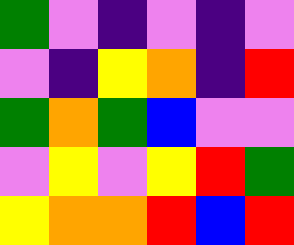[["green", "violet", "indigo", "violet", "indigo", "violet"], ["violet", "indigo", "yellow", "orange", "indigo", "red"], ["green", "orange", "green", "blue", "violet", "violet"], ["violet", "yellow", "violet", "yellow", "red", "green"], ["yellow", "orange", "orange", "red", "blue", "red"]]